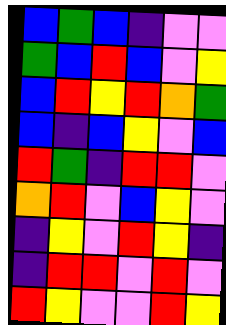[["blue", "green", "blue", "indigo", "violet", "violet"], ["green", "blue", "red", "blue", "violet", "yellow"], ["blue", "red", "yellow", "red", "orange", "green"], ["blue", "indigo", "blue", "yellow", "violet", "blue"], ["red", "green", "indigo", "red", "red", "violet"], ["orange", "red", "violet", "blue", "yellow", "violet"], ["indigo", "yellow", "violet", "red", "yellow", "indigo"], ["indigo", "red", "red", "violet", "red", "violet"], ["red", "yellow", "violet", "violet", "red", "yellow"]]